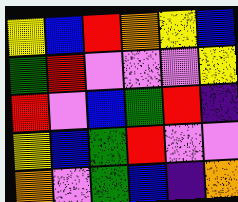[["yellow", "blue", "red", "orange", "yellow", "blue"], ["green", "red", "violet", "violet", "violet", "yellow"], ["red", "violet", "blue", "green", "red", "indigo"], ["yellow", "blue", "green", "red", "violet", "violet"], ["orange", "violet", "green", "blue", "indigo", "orange"]]